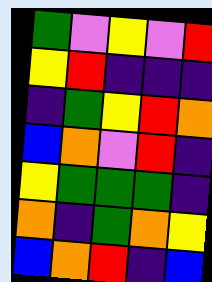[["green", "violet", "yellow", "violet", "red"], ["yellow", "red", "indigo", "indigo", "indigo"], ["indigo", "green", "yellow", "red", "orange"], ["blue", "orange", "violet", "red", "indigo"], ["yellow", "green", "green", "green", "indigo"], ["orange", "indigo", "green", "orange", "yellow"], ["blue", "orange", "red", "indigo", "blue"]]